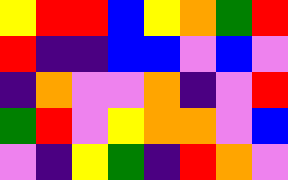[["yellow", "red", "red", "blue", "yellow", "orange", "green", "red"], ["red", "indigo", "indigo", "blue", "blue", "violet", "blue", "violet"], ["indigo", "orange", "violet", "violet", "orange", "indigo", "violet", "red"], ["green", "red", "violet", "yellow", "orange", "orange", "violet", "blue"], ["violet", "indigo", "yellow", "green", "indigo", "red", "orange", "violet"]]